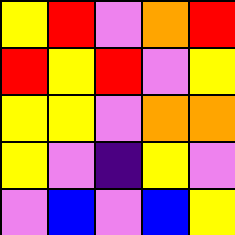[["yellow", "red", "violet", "orange", "red"], ["red", "yellow", "red", "violet", "yellow"], ["yellow", "yellow", "violet", "orange", "orange"], ["yellow", "violet", "indigo", "yellow", "violet"], ["violet", "blue", "violet", "blue", "yellow"]]